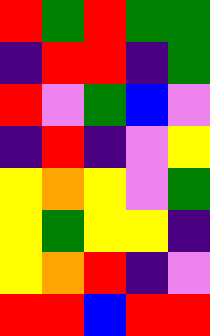[["red", "green", "red", "green", "green"], ["indigo", "red", "red", "indigo", "green"], ["red", "violet", "green", "blue", "violet"], ["indigo", "red", "indigo", "violet", "yellow"], ["yellow", "orange", "yellow", "violet", "green"], ["yellow", "green", "yellow", "yellow", "indigo"], ["yellow", "orange", "red", "indigo", "violet"], ["red", "red", "blue", "red", "red"]]